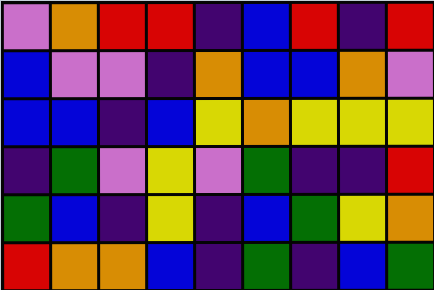[["violet", "orange", "red", "red", "indigo", "blue", "red", "indigo", "red"], ["blue", "violet", "violet", "indigo", "orange", "blue", "blue", "orange", "violet"], ["blue", "blue", "indigo", "blue", "yellow", "orange", "yellow", "yellow", "yellow"], ["indigo", "green", "violet", "yellow", "violet", "green", "indigo", "indigo", "red"], ["green", "blue", "indigo", "yellow", "indigo", "blue", "green", "yellow", "orange"], ["red", "orange", "orange", "blue", "indigo", "green", "indigo", "blue", "green"]]